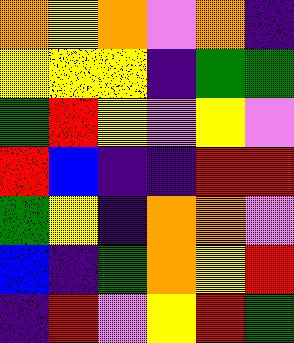[["orange", "yellow", "orange", "violet", "orange", "indigo"], ["yellow", "yellow", "yellow", "indigo", "green", "green"], ["green", "red", "yellow", "violet", "yellow", "violet"], ["red", "blue", "indigo", "indigo", "red", "red"], ["green", "yellow", "indigo", "orange", "orange", "violet"], ["blue", "indigo", "green", "orange", "yellow", "red"], ["indigo", "red", "violet", "yellow", "red", "green"]]